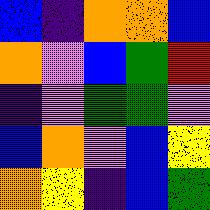[["blue", "indigo", "orange", "orange", "blue"], ["orange", "violet", "blue", "green", "red"], ["indigo", "violet", "green", "green", "violet"], ["blue", "orange", "violet", "blue", "yellow"], ["orange", "yellow", "indigo", "blue", "green"]]